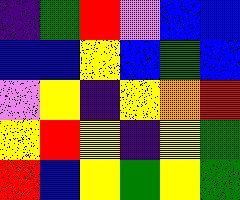[["indigo", "green", "red", "violet", "blue", "blue"], ["blue", "blue", "yellow", "blue", "green", "blue"], ["violet", "yellow", "indigo", "yellow", "orange", "red"], ["yellow", "red", "yellow", "indigo", "yellow", "green"], ["red", "blue", "yellow", "green", "yellow", "green"]]